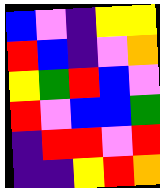[["blue", "violet", "indigo", "yellow", "yellow"], ["red", "blue", "indigo", "violet", "orange"], ["yellow", "green", "red", "blue", "violet"], ["red", "violet", "blue", "blue", "green"], ["indigo", "red", "red", "violet", "red"], ["indigo", "indigo", "yellow", "red", "orange"]]